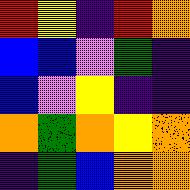[["red", "yellow", "indigo", "red", "orange"], ["blue", "blue", "violet", "green", "indigo"], ["blue", "violet", "yellow", "indigo", "indigo"], ["orange", "green", "orange", "yellow", "orange"], ["indigo", "green", "blue", "orange", "orange"]]